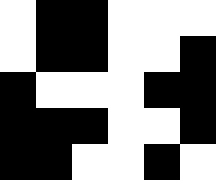[["white", "black", "black", "white", "white", "white"], ["white", "black", "black", "white", "white", "black"], ["black", "white", "white", "white", "black", "black"], ["black", "black", "black", "white", "white", "black"], ["black", "black", "white", "white", "black", "white"]]